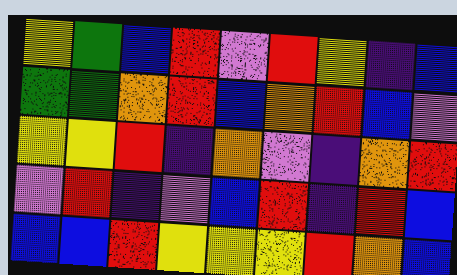[["yellow", "green", "blue", "red", "violet", "red", "yellow", "indigo", "blue"], ["green", "green", "orange", "red", "blue", "orange", "red", "blue", "violet"], ["yellow", "yellow", "red", "indigo", "orange", "violet", "indigo", "orange", "red"], ["violet", "red", "indigo", "violet", "blue", "red", "indigo", "red", "blue"], ["blue", "blue", "red", "yellow", "yellow", "yellow", "red", "orange", "blue"]]